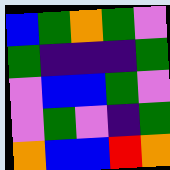[["blue", "green", "orange", "green", "violet"], ["green", "indigo", "indigo", "indigo", "green"], ["violet", "blue", "blue", "green", "violet"], ["violet", "green", "violet", "indigo", "green"], ["orange", "blue", "blue", "red", "orange"]]